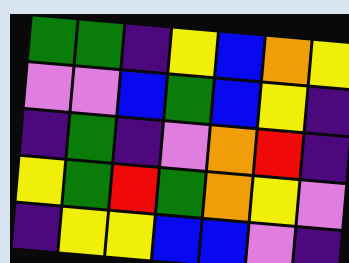[["green", "green", "indigo", "yellow", "blue", "orange", "yellow"], ["violet", "violet", "blue", "green", "blue", "yellow", "indigo"], ["indigo", "green", "indigo", "violet", "orange", "red", "indigo"], ["yellow", "green", "red", "green", "orange", "yellow", "violet"], ["indigo", "yellow", "yellow", "blue", "blue", "violet", "indigo"]]